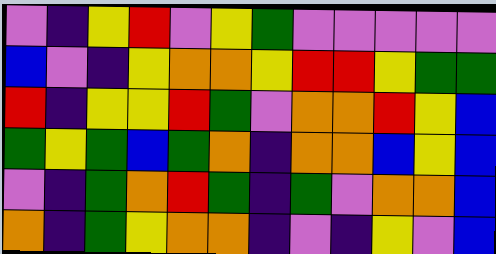[["violet", "indigo", "yellow", "red", "violet", "yellow", "green", "violet", "violet", "violet", "violet", "violet"], ["blue", "violet", "indigo", "yellow", "orange", "orange", "yellow", "red", "red", "yellow", "green", "green"], ["red", "indigo", "yellow", "yellow", "red", "green", "violet", "orange", "orange", "red", "yellow", "blue"], ["green", "yellow", "green", "blue", "green", "orange", "indigo", "orange", "orange", "blue", "yellow", "blue"], ["violet", "indigo", "green", "orange", "red", "green", "indigo", "green", "violet", "orange", "orange", "blue"], ["orange", "indigo", "green", "yellow", "orange", "orange", "indigo", "violet", "indigo", "yellow", "violet", "blue"]]